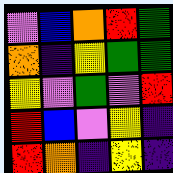[["violet", "blue", "orange", "red", "green"], ["orange", "indigo", "yellow", "green", "green"], ["yellow", "violet", "green", "violet", "red"], ["red", "blue", "violet", "yellow", "indigo"], ["red", "orange", "indigo", "yellow", "indigo"]]